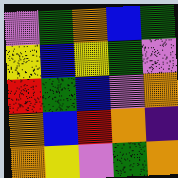[["violet", "green", "orange", "blue", "green"], ["yellow", "blue", "yellow", "green", "violet"], ["red", "green", "blue", "violet", "orange"], ["orange", "blue", "red", "orange", "indigo"], ["orange", "yellow", "violet", "green", "orange"]]